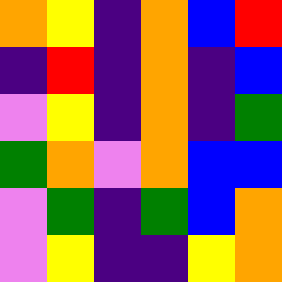[["orange", "yellow", "indigo", "orange", "blue", "red"], ["indigo", "red", "indigo", "orange", "indigo", "blue"], ["violet", "yellow", "indigo", "orange", "indigo", "green"], ["green", "orange", "violet", "orange", "blue", "blue"], ["violet", "green", "indigo", "green", "blue", "orange"], ["violet", "yellow", "indigo", "indigo", "yellow", "orange"]]